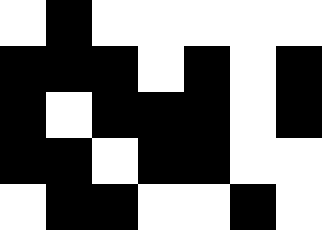[["white", "black", "white", "white", "white", "white", "white"], ["black", "black", "black", "white", "black", "white", "black"], ["black", "white", "black", "black", "black", "white", "black"], ["black", "black", "white", "black", "black", "white", "white"], ["white", "black", "black", "white", "white", "black", "white"]]